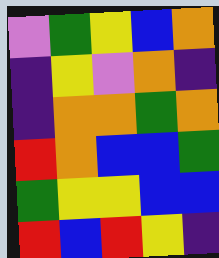[["violet", "green", "yellow", "blue", "orange"], ["indigo", "yellow", "violet", "orange", "indigo"], ["indigo", "orange", "orange", "green", "orange"], ["red", "orange", "blue", "blue", "green"], ["green", "yellow", "yellow", "blue", "blue"], ["red", "blue", "red", "yellow", "indigo"]]